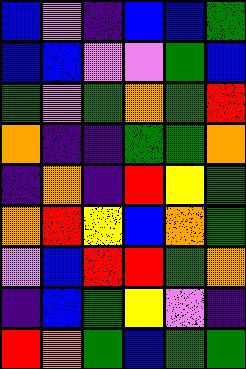[["blue", "violet", "indigo", "blue", "blue", "green"], ["blue", "blue", "violet", "violet", "green", "blue"], ["green", "violet", "green", "orange", "green", "red"], ["orange", "indigo", "indigo", "green", "green", "orange"], ["indigo", "orange", "indigo", "red", "yellow", "green"], ["orange", "red", "yellow", "blue", "orange", "green"], ["violet", "blue", "red", "red", "green", "orange"], ["indigo", "blue", "green", "yellow", "violet", "indigo"], ["red", "orange", "green", "blue", "green", "green"]]